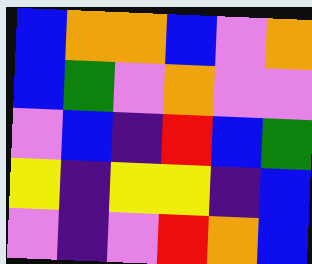[["blue", "orange", "orange", "blue", "violet", "orange"], ["blue", "green", "violet", "orange", "violet", "violet"], ["violet", "blue", "indigo", "red", "blue", "green"], ["yellow", "indigo", "yellow", "yellow", "indigo", "blue"], ["violet", "indigo", "violet", "red", "orange", "blue"]]